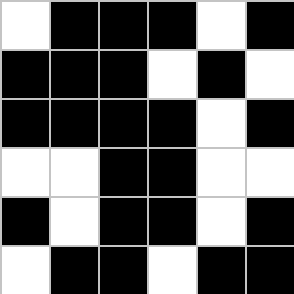[["white", "black", "black", "black", "white", "black"], ["black", "black", "black", "white", "black", "white"], ["black", "black", "black", "black", "white", "black"], ["white", "white", "black", "black", "white", "white"], ["black", "white", "black", "black", "white", "black"], ["white", "black", "black", "white", "black", "black"]]